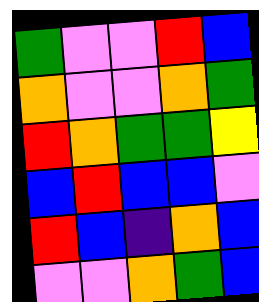[["green", "violet", "violet", "red", "blue"], ["orange", "violet", "violet", "orange", "green"], ["red", "orange", "green", "green", "yellow"], ["blue", "red", "blue", "blue", "violet"], ["red", "blue", "indigo", "orange", "blue"], ["violet", "violet", "orange", "green", "blue"]]